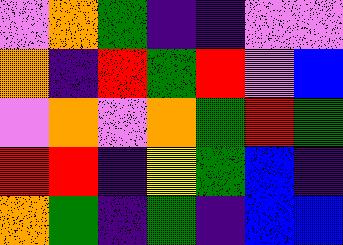[["violet", "orange", "green", "indigo", "indigo", "violet", "violet"], ["orange", "indigo", "red", "green", "red", "violet", "blue"], ["violet", "orange", "violet", "orange", "green", "red", "green"], ["red", "red", "indigo", "yellow", "green", "blue", "indigo"], ["orange", "green", "indigo", "green", "indigo", "blue", "blue"]]